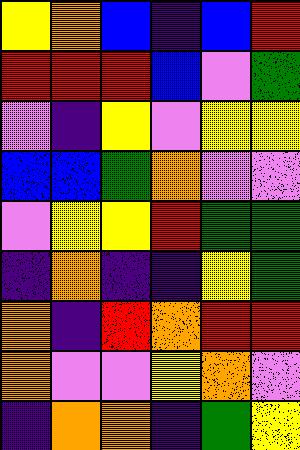[["yellow", "orange", "blue", "indigo", "blue", "red"], ["red", "red", "red", "blue", "violet", "green"], ["violet", "indigo", "yellow", "violet", "yellow", "yellow"], ["blue", "blue", "green", "orange", "violet", "violet"], ["violet", "yellow", "yellow", "red", "green", "green"], ["indigo", "orange", "indigo", "indigo", "yellow", "green"], ["orange", "indigo", "red", "orange", "red", "red"], ["orange", "violet", "violet", "yellow", "orange", "violet"], ["indigo", "orange", "orange", "indigo", "green", "yellow"]]